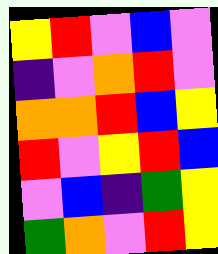[["yellow", "red", "violet", "blue", "violet"], ["indigo", "violet", "orange", "red", "violet"], ["orange", "orange", "red", "blue", "yellow"], ["red", "violet", "yellow", "red", "blue"], ["violet", "blue", "indigo", "green", "yellow"], ["green", "orange", "violet", "red", "yellow"]]